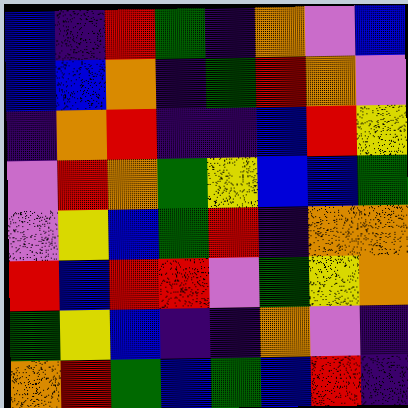[["blue", "indigo", "red", "green", "indigo", "orange", "violet", "blue"], ["blue", "blue", "orange", "indigo", "green", "red", "orange", "violet"], ["indigo", "orange", "red", "indigo", "indigo", "blue", "red", "yellow"], ["violet", "red", "orange", "green", "yellow", "blue", "blue", "green"], ["violet", "yellow", "blue", "green", "red", "indigo", "orange", "orange"], ["red", "blue", "red", "red", "violet", "green", "yellow", "orange"], ["green", "yellow", "blue", "indigo", "indigo", "orange", "violet", "indigo"], ["orange", "red", "green", "blue", "green", "blue", "red", "indigo"]]